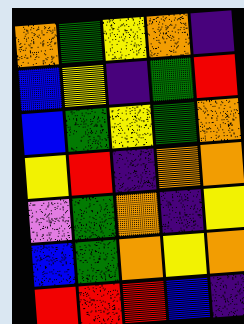[["orange", "green", "yellow", "orange", "indigo"], ["blue", "yellow", "indigo", "green", "red"], ["blue", "green", "yellow", "green", "orange"], ["yellow", "red", "indigo", "orange", "orange"], ["violet", "green", "orange", "indigo", "yellow"], ["blue", "green", "orange", "yellow", "orange"], ["red", "red", "red", "blue", "indigo"]]